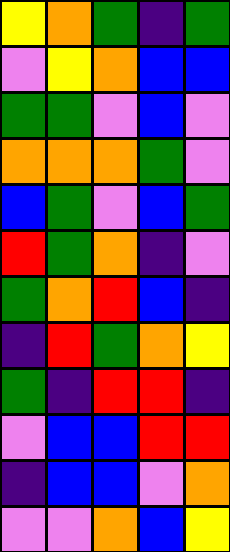[["yellow", "orange", "green", "indigo", "green"], ["violet", "yellow", "orange", "blue", "blue"], ["green", "green", "violet", "blue", "violet"], ["orange", "orange", "orange", "green", "violet"], ["blue", "green", "violet", "blue", "green"], ["red", "green", "orange", "indigo", "violet"], ["green", "orange", "red", "blue", "indigo"], ["indigo", "red", "green", "orange", "yellow"], ["green", "indigo", "red", "red", "indigo"], ["violet", "blue", "blue", "red", "red"], ["indigo", "blue", "blue", "violet", "orange"], ["violet", "violet", "orange", "blue", "yellow"]]